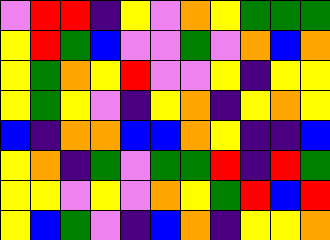[["violet", "red", "red", "indigo", "yellow", "violet", "orange", "yellow", "green", "green", "green"], ["yellow", "red", "green", "blue", "violet", "violet", "green", "violet", "orange", "blue", "orange"], ["yellow", "green", "orange", "yellow", "red", "violet", "violet", "yellow", "indigo", "yellow", "yellow"], ["yellow", "green", "yellow", "violet", "indigo", "yellow", "orange", "indigo", "yellow", "orange", "yellow"], ["blue", "indigo", "orange", "orange", "blue", "blue", "orange", "yellow", "indigo", "indigo", "blue"], ["yellow", "orange", "indigo", "green", "violet", "green", "green", "red", "indigo", "red", "green"], ["yellow", "yellow", "violet", "yellow", "violet", "orange", "yellow", "green", "red", "blue", "red"], ["yellow", "blue", "green", "violet", "indigo", "blue", "orange", "indigo", "yellow", "yellow", "orange"]]